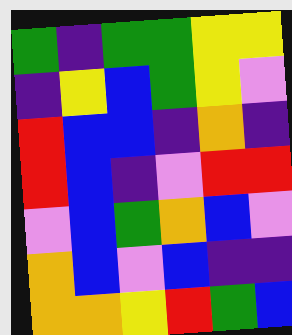[["green", "indigo", "green", "green", "yellow", "yellow"], ["indigo", "yellow", "blue", "green", "yellow", "violet"], ["red", "blue", "blue", "indigo", "orange", "indigo"], ["red", "blue", "indigo", "violet", "red", "red"], ["violet", "blue", "green", "orange", "blue", "violet"], ["orange", "blue", "violet", "blue", "indigo", "indigo"], ["orange", "orange", "yellow", "red", "green", "blue"]]